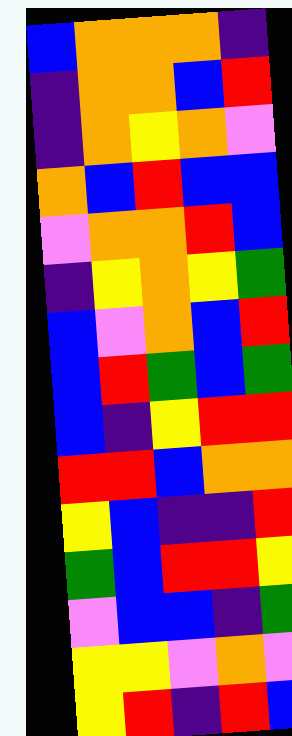[["blue", "orange", "orange", "orange", "indigo"], ["indigo", "orange", "orange", "blue", "red"], ["indigo", "orange", "yellow", "orange", "violet"], ["orange", "blue", "red", "blue", "blue"], ["violet", "orange", "orange", "red", "blue"], ["indigo", "yellow", "orange", "yellow", "green"], ["blue", "violet", "orange", "blue", "red"], ["blue", "red", "green", "blue", "green"], ["blue", "indigo", "yellow", "red", "red"], ["red", "red", "blue", "orange", "orange"], ["yellow", "blue", "indigo", "indigo", "red"], ["green", "blue", "red", "red", "yellow"], ["violet", "blue", "blue", "indigo", "green"], ["yellow", "yellow", "violet", "orange", "violet"], ["yellow", "red", "indigo", "red", "blue"]]